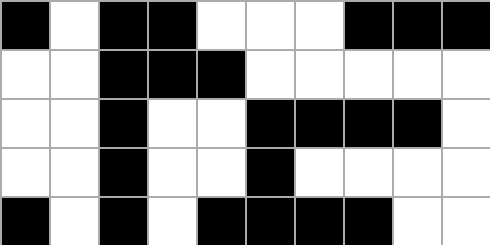[["black", "white", "black", "black", "white", "white", "white", "black", "black", "black"], ["white", "white", "black", "black", "black", "white", "white", "white", "white", "white"], ["white", "white", "black", "white", "white", "black", "black", "black", "black", "white"], ["white", "white", "black", "white", "white", "black", "white", "white", "white", "white"], ["black", "white", "black", "white", "black", "black", "black", "black", "white", "white"]]